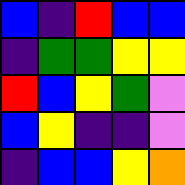[["blue", "indigo", "red", "blue", "blue"], ["indigo", "green", "green", "yellow", "yellow"], ["red", "blue", "yellow", "green", "violet"], ["blue", "yellow", "indigo", "indigo", "violet"], ["indigo", "blue", "blue", "yellow", "orange"]]